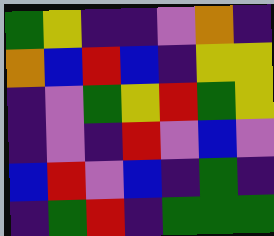[["green", "yellow", "indigo", "indigo", "violet", "orange", "indigo"], ["orange", "blue", "red", "blue", "indigo", "yellow", "yellow"], ["indigo", "violet", "green", "yellow", "red", "green", "yellow"], ["indigo", "violet", "indigo", "red", "violet", "blue", "violet"], ["blue", "red", "violet", "blue", "indigo", "green", "indigo"], ["indigo", "green", "red", "indigo", "green", "green", "green"]]